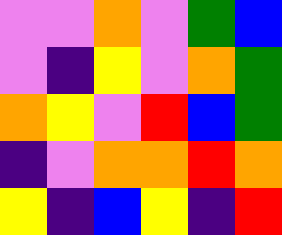[["violet", "violet", "orange", "violet", "green", "blue"], ["violet", "indigo", "yellow", "violet", "orange", "green"], ["orange", "yellow", "violet", "red", "blue", "green"], ["indigo", "violet", "orange", "orange", "red", "orange"], ["yellow", "indigo", "blue", "yellow", "indigo", "red"]]